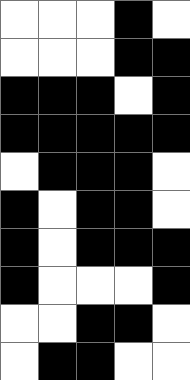[["white", "white", "white", "black", "white"], ["white", "white", "white", "black", "black"], ["black", "black", "black", "white", "black"], ["black", "black", "black", "black", "black"], ["white", "black", "black", "black", "white"], ["black", "white", "black", "black", "white"], ["black", "white", "black", "black", "black"], ["black", "white", "white", "white", "black"], ["white", "white", "black", "black", "white"], ["white", "black", "black", "white", "white"]]